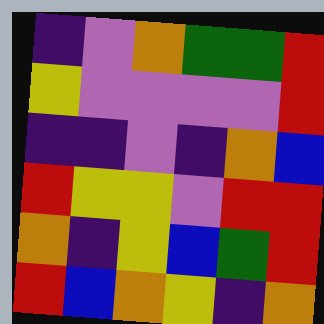[["indigo", "violet", "orange", "green", "green", "red"], ["yellow", "violet", "violet", "violet", "violet", "red"], ["indigo", "indigo", "violet", "indigo", "orange", "blue"], ["red", "yellow", "yellow", "violet", "red", "red"], ["orange", "indigo", "yellow", "blue", "green", "red"], ["red", "blue", "orange", "yellow", "indigo", "orange"]]